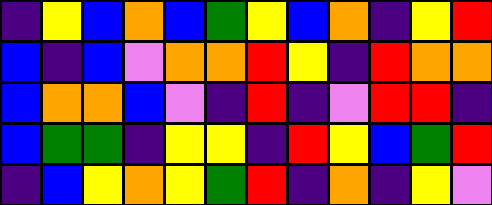[["indigo", "yellow", "blue", "orange", "blue", "green", "yellow", "blue", "orange", "indigo", "yellow", "red"], ["blue", "indigo", "blue", "violet", "orange", "orange", "red", "yellow", "indigo", "red", "orange", "orange"], ["blue", "orange", "orange", "blue", "violet", "indigo", "red", "indigo", "violet", "red", "red", "indigo"], ["blue", "green", "green", "indigo", "yellow", "yellow", "indigo", "red", "yellow", "blue", "green", "red"], ["indigo", "blue", "yellow", "orange", "yellow", "green", "red", "indigo", "orange", "indigo", "yellow", "violet"]]